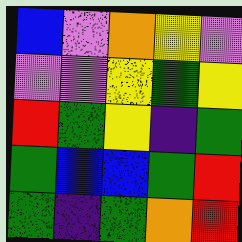[["blue", "violet", "orange", "yellow", "violet"], ["violet", "violet", "yellow", "green", "yellow"], ["red", "green", "yellow", "indigo", "green"], ["green", "blue", "blue", "green", "red"], ["green", "indigo", "green", "orange", "red"]]